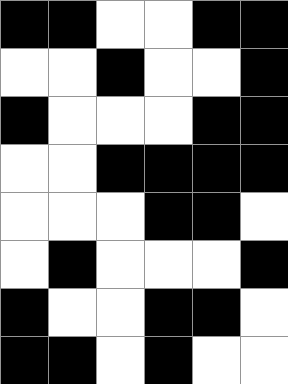[["black", "black", "white", "white", "black", "black"], ["white", "white", "black", "white", "white", "black"], ["black", "white", "white", "white", "black", "black"], ["white", "white", "black", "black", "black", "black"], ["white", "white", "white", "black", "black", "white"], ["white", "black", "white", "white", "white", "black"], ["black", "white", "white", "black", "black", "white"], ["black", "black", "white", "black", "white", "white"]]